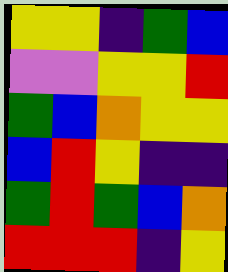[["yellow", "yellow", "indigo", "green", "blue"], ["violet", "violet", "yellow", "yellow", "red"], ["green", "blue", "orange", "yellow", "yellow"], ["blue", "red", "yellow", "indigo", "indigo"], ["green", "red", "green", "blue", "orange"], ["red", "red", "red", "indigo", "yellow"]]